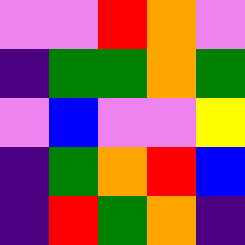[["violet", "violet", "red", "orange", "violet"], ["indigo", "green", "green", "orange", "green"], ["violet", "blue", "violet", "violet", "yellow"], ["indigo", "green", "orange", "red", "blue"], ["indigo", "red", "green", "orange", "indigo"]]